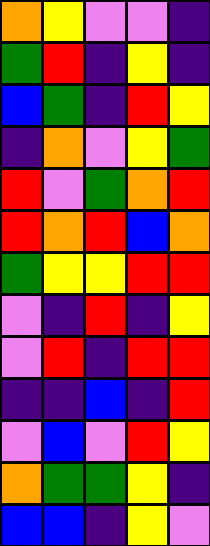[["orange", "yellow", "violet", "violet", "indigo"], ["green", "red", "indigo", "yellow", "indigo"], ["blue", "green", "indigo", "red", "yellow"], ["indigo", "orange", "violet", "yellow", "green"], ["red", "violet", "green", "orange", "red"], ["red", "orange", "red", "blue", "orange"], ["green", "yellow", "yellow", "red", "red"], ["violet", "indigo", "red", "indigo", "yellow"], ["violet", "red", "indigo", "red", "red"], ["indigo", "indigo", "blue", "indigo", "red"], ["violet", "blue", "violet", "red", "yellow"], ["orange", "green", "green", "yellow", "indigo"], ["blue", "blue", "indigo", "yellow", "violet"]]